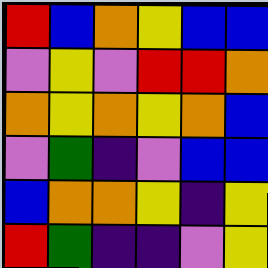[["red", "blue", "orange", "yellow", "blue", "blue"], ["violet", "yellow", "violet", "red", "red", "orange"], ["orange", "yellow", "orange", "yellow", "orange", "blue"], ["violet", "green", "indigo", "violet", "blue", "blue"], ["blue", "orange", "orange", "yellow", "indigo", "yellow"], ["red", "green", "indigo", "indigo", "violet", "yellow"]]